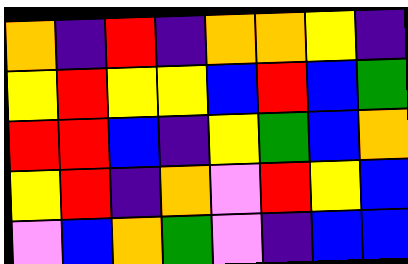[["orange", "indigo", "red", "indigo", "orange", "orange", "yellow", "indigo"], ["yellow", "red", "yellow", "yellow", "blue", "red", "blue", "green"], ["red", "red", "blue", "indigo", "yellow", "green", "blue", "orange"], ["yellow", "red", "indigo", "orange", "violet", "red", "yellow", "blue"], ["violet", "blue", "orange", "green", "violet", "indigo", "blue", "blue"]]